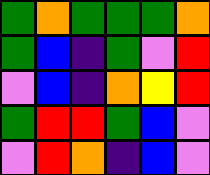[["green", "orange", "green", "green", "green", "orange"], ["green", "blue", "indigo", "green", "violet", "red"], ["violet", "blue", "indigo", "orange", "yellow", "red"], ["green", "red", "red", "green", "blue", "violet"], ["violet", "red", "orange", "indigo", "blue", "violet"]]